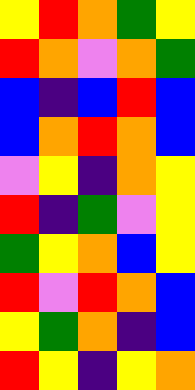[["yellow", "red", "orange", "green", "yellow"], ["red", "orange", "violet", "orange", "green"], ["blue", "indigo", "blue", "red", "blue"], ["blue", "orange", "red", "orange", "blue"], ["violet", "yellow", "indigo", "orange", "yellow"], ["red", "indigo", "green", "violet", "yellow"], ["green", "yellow", "orange", "blue", "yellow"], ["red", "violet", "red", "orange", "blue"], ["yellow", "green", "orange", "indigo", "blue"], ["red", "yellow", "indigo", "yellow", "orange"]]